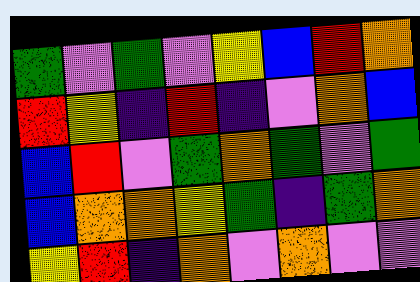[["green", "violet", "green", "violet", "yellow", "blue", "red", "orange"], ["red", "yellow", "indigo", "red", "indigo", "violet", "orange", "blue"], ["blue", "red", "violet", "green", "orange", "green", "violet", "green"], ["blue", "orange", "orange", "yellow", "green", "indigo", "green", "orange"], ["yellow", "red", "indigo", "orange", "violet", "orange", "violet", "violet"]]